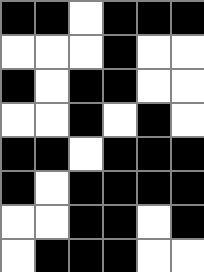[["black", "black", "white", "black", "black", "black"], ["white", "white", "white", "black", "white", "white"], ["black", "white", "black", "black", "white", "white"], ["white", "white", "black", "white", "black", "white"], ["black", "black", "white", "black", "black", "black"], ["black", "white", "black", "black", "black", "black"], ["white", "white", "black", "black", "white", "black"], ["white", "black", "black", "black", "white", "white"]]